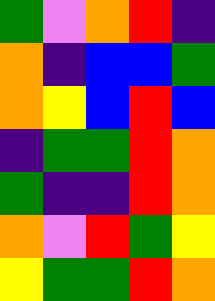[["green", "violet", "orange", "red", "indigo"], ["orange", "indigo", "blue", "blue", "green"], ["orange", "yellow", "blue", "red", "blue"], ["indigo", "green", "green", "red", "orange"], ["green", "indigo", "indigo", "red", "orange"], ["orange", "violet", "red", "green", "yellow"], ["yellow", "green", "green", "red", "orange"]]